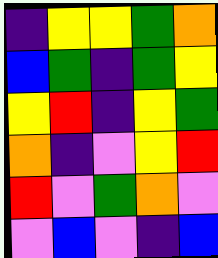[["indigo", "yellow", "yellow", "green", "orange"], ["blue", "green", "indigo", "green", "yellow"], ["yellow", "red", "indigo", "yellow", "green"], ["orange", "indigo", "violet", "yellow", "red"], ["red", "violet", "green", "orange", "violet"], ["violet", "blue", "violet", "indigo", "blue"]]